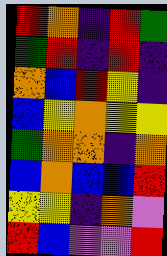[["red", "orange", "indigo", "red", "green"], ["green", "red", "indigo", "red", "indigo"], ["orange", "blue", "red", "yellow", "indigo"], ["blue", "yellow", "orange", "yellow", "yellow"], ["green", "orange", "orange", "indigo", "orange"], ["blue", "orange", "blue", "blue", "red"], ["yellow", "yellow", "indigo", "orange", "violet"], ["red", "blue", "violet", "violet", "red"]]